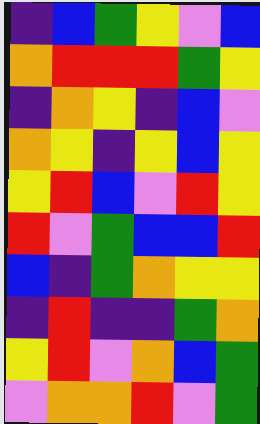[["indigo", "blue", "green", "yellow", "violet", "blue"], ["orange", "red", "red", "red", "green", "yellow"], ["indigo", "orange", "yellow", "indigo", "blue", "violet"], ["orange", "yellow", "indigo", "yellow", "blue", "yellow"], ["yellow", "red", "blue", "violet", "red", "yellow"], ["red", "violet", "green", "blue", "blue", "red"], ["blue", "indigo", "green", "orange", "yellow", "yellow"], ["indigo", "red", "indigo", "indigo", "green", "orange"], ["yellow", "red", "violet", "orange", "blue", "green"], ["violet", "orange", "orange", "red", "violet", "green"]]